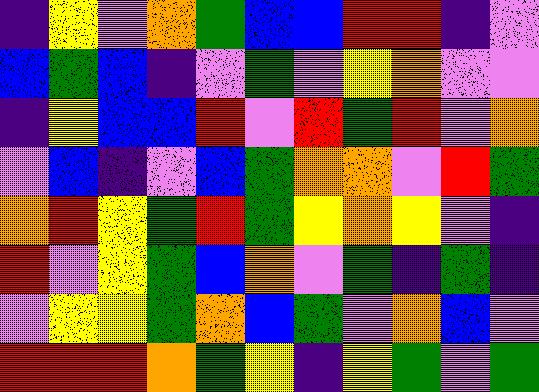[["indigo", "yellow", "violet", "orange", "green", "blue", "blue", "red", "red", "indigo", "violet"], ["blue", "green", "blue", "indigo", "violet", "green", "violet", "yellow", "orange", "violet", "violet"], ["indigo", "yellow", "blue", "blue", "red", "violet", "red", "green", "red", "violet", "orange"], ["violet", "blue", "indigo", "violet", "blue", "green", "orange", "orange", "violet", "red", "green"], ["orange", "red", "yellow", "green", "red", "green", "yellow", "orange", "yellow", "violet", "indigo"], ["red", "violet", "yellow", "green", "blue", "orange", "violet", "green", "indigo", "green", "indigo"], ["violet", "yellow", "yellow", "green", "orange", "blue", "green", "violet", "orange", "blue", "violet"], ["red", "red", "red", "orange", "green", "yellow", "indigo", "yellow", "green", "violet", "green"]]